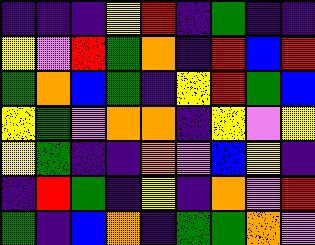[["indigo", "indigo", "indigo", "yellow", "red", "indigo", "green", "indigo", "indigo"], ["yellow", "violet", "red", "green", "orange", "indigo", "red", "blue", "red"], ["green", "orange", "blue", "green", "indigo", "yellow", "red", "green", "blue"], ["yellow", "green", "violet", "orange", "orange", "indigo", "yellow", "violet", "yellow"], ["yellow", "green", "indigo", "indigo", "orange", "violet", "blue", "yellow", "indigo"], ["indigo", "red", "green", "indigo", "yellow", "indigo", "orange", "violet", "red"], ["green", "indigo", "blue", "orange", "indigo", "green", "green", "orange", "violet"]]